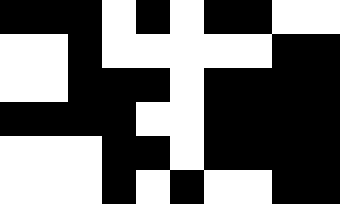[["black", "black", "black", "white", "black", "white", "black", "black", "white", "white"], ["white", "white", "black", "white", "white", "white", "white", "white", "black", "black"], ["white", "white", "black", "black", "black", "white", "black", "black", "black", "black"], ["black", "black", "black", "black", "white", "white", "black", "black", "black", "black"], ["white", "white", "white", "black", "black", "white", "black", "black", "black", "black"], ["white", "white", "white", "black", "white", "black", "white", "white", "black", "black"]]